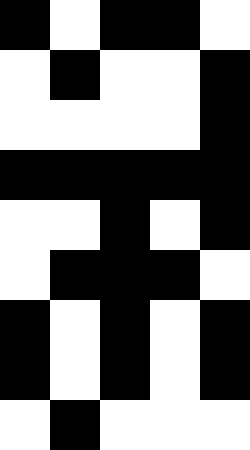[["black", "white", "black", "black", "white"], ["white", "black", "white", "white", "black"], ["white", "white", "white", "white", "black"], ["black", "black", "black", "black", "black"], ["white", "white", "black", "white", "black"], ["white", "black", "black", "black", "white"], ["black", "white", "black", "white", "black"], ["black", "white", "black", "white", "black"], ["white", "black", "white", "white", "white"]]